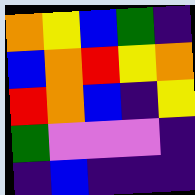[["orange", "yellow", "blue", "green", "indigo"], ["blue", "orange", "red", "yellow", "orange"], ["red", "orange", "blue", "indigo", "yellow"], ["green", "violet", "violet", "violet", "indigo"], ["indigo", "blue", "indigo", "indigo", "indigo"]]